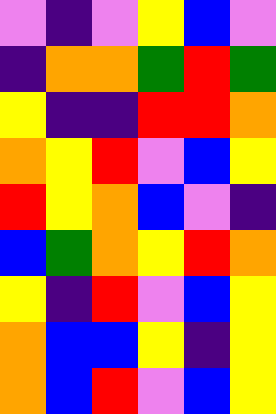[["violet", "indigo", "violet", "yellow", "blue", "violet"], ["indigo", "orange", "orange", "green", "red", "green"], ["yellow", "indigo", "indigo", "red", "red", "orange"], ["orange", "yellow", "red", "violet", "blue", "yellow"], ["red", "yellow", "orange", "blue", "violet", "indigo"], ["blue", "green", "orange", "yellow", "red", "orange"], ["yellow", "indigo", "red", "violet", "blue", "yellow"], ["orange", "blue", "blue", "yellow", "indigo", "yellow"], ["orange", "blue", "red", "violet", "blue", "yellow"]]